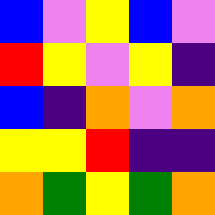[["blue", "violet", "yellow", "blue", "violet"], ["red", "yellow", "violet", "yellow", "indigo"], ["blue", "indigo", "orange", "violet", "orange"], ["yellow", "yellow", "red", "indigo", "indigo"], ["orange", "green", "yellow", "green", "orange"]]